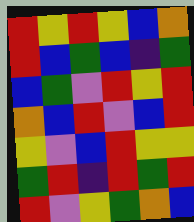[["red", "yellow", "red", "yellow", "blue", "orange"], ["red", "blue", "green", "blue", "indigo", "green"], ["blue", "green", "violet", "red", "yellow", "red"], ["orange", "blue", "red", "violet", "blue", "red"], ["yellow", "violet", "blue", "red", "yellow", "yellow"], ["green", "red", "indigo", "red", "green", "red"], ["red", "violet", "yellow", "green", "orange", "blue"]]